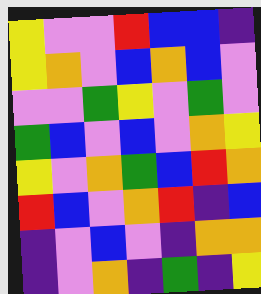[["yellow", "violet", "violet", "red", "blue", "blue", "indigo"], ["yellow", "orange", "violet", "blue", "orange", "blue", "violet"], ["violet", "violet", "green", "yellow", "violet", "green", "violet"], ["green", "blue", "violet", "blue", "violet", "orange", "yellow"], ["yellow", "violet", "orange", "green", "blue", "red", "orange"], ["red", "blue", "violet", "orange", "red", "indigo", "blue"], ["indigo", "violet", "blue", "violet", "indigo", "orange", "orange"], ["indigo", "violet", "orange", "indigo", "green", "indigo", "yellow"]]